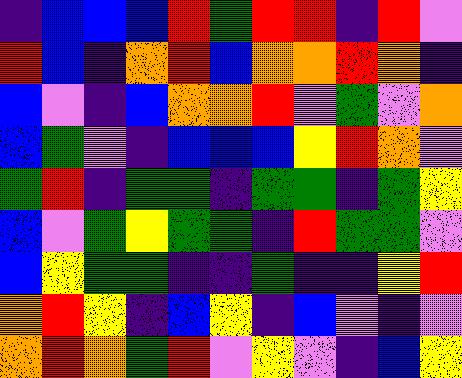[["indigo", "blue", "blue", "blue", "red", "green", "red", "red", "indigo", "red", "violet"], ["red", "blue", "indigo", "orange", "red", "blue", "orange", "orange", "red", "orange", "indigo"], ["blue", "violet", "indigo", "blue", "orange", "orange", "red", "violet", "green", "violet", "orange"], ["blue", "green", "violet", "indigo", "blue", "blue", "blue", "yellow", "red", "orange", "violet"], ["green", "red", "indigo", "green", "green", "indigo", "green", "green", "indigo", "green", "yellow"], ["blue", "violet", "green", "yellow", "green", "green", "indigo", "red", "green", "green", "violet"], ["blue", "yellow", "green", "green", "indigo", "indigo", "green", "indigo", "indigo", "yellow", "red"], ["orange", "red", "yellow", "indigo", "blue", "yellow", "indigo", "blue", "violet", "indigo", "violet"], ["orange", "red", "orange", "green", "red", "violet", "yellow", "violet", "indigo", "blue", "yellow"]]